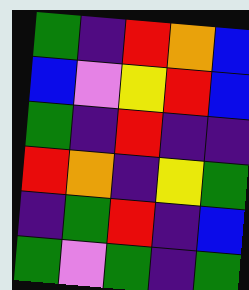[["green", "indigo", "red", "orange", "blue"], ["blue", "violet", "yellow", "red", "blue"], ["green", "indigo", "red", "indigo", "indigo"], ["red", "orange", "indigo", "yellow", "green"], ["indigo", "green", "red", "indigo", "blue"], ["green", "violet", "green", "indigo", "green"]]